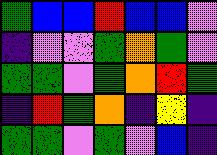[["green", "blue", "blue", "red", "blue", "blue", "violet"], ["indigo", "violet", "violet", "green", "orange", "green", "violet"], ["green", "green", "violet", "green", "orange", "red", "green"], ["indigo", "red", "green", "orange", "indigo", "yellow", "indigo"], ["green", "green", "violet", "green", "violet", "blue", "indigo"]]